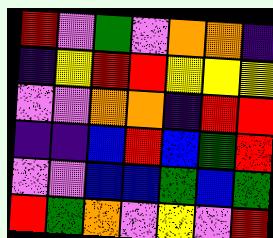[["red", "violet", "green", "violet", "orange", "orange", "indigo"], ["indigo", "yellow", "red", "red", "yellow", "yellow", "yellow"], ["violet", "violet", "orange", "orange", "indigo", "red", "red"], ["indigo", "indigo", "blue", "red", "blue", "green", "red"], ["violet", "violet", "blue", "blue", "green", "blue", "green"], ["red", "green", "orange", "violet", "yellow", "violet", "red"]]